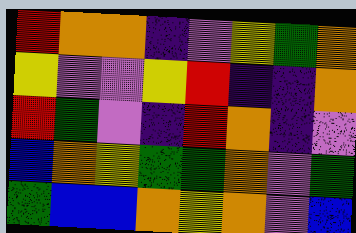[["red", "orange", "orange", "indigo", "violet", "yellow", "green", "orange"], ["yellow", "violet", "violet", "yellow", "red", "indigo", "indigo", "orange"], ["red", "green", "violet", "indigo", "red", "orange", "indigo", "violet"], ["blue", "orange", "yellow", "green", "green", "orange", "violet", "green"], ["green", "blue", "blue", "orange", "yellow", "orange", "violet", "blue"]]